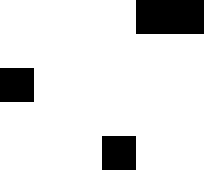[["white", "white", "white", "white", "black", "black"], ["white", "white", "white", "white", "white", "white"], ["black", "white", "white", "white", "white", "white"], ["white", "white", "white", "white", "white", "white"], ["white", "white", "white", "black", "white", "white"]]